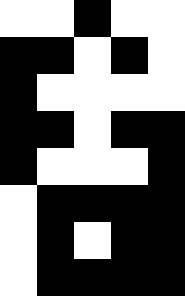[["white", "white", "black", "white", "white"], ["black", "black", "white", "black", "white"], ["black", "white", "white", "white", "white"], ["black", "black", "white", "black", "black"], ["black", "white", "white", "white", "black"], ["white", "black", "black", "black", "black"], ["white", "black", "white", "black", "black"], ["white", "black", "black", "black", "black"]]